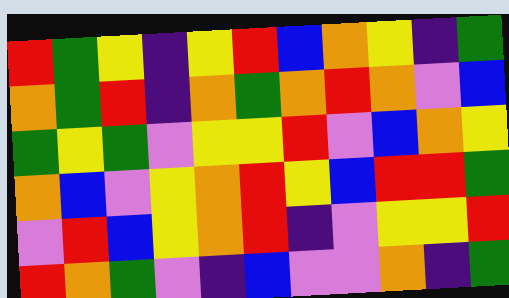[["red", "green", "yellow", "indigo", "yellow", "red", "blue", "orange", "yellow", "indigo", "green"], ["orange", "green", "red", "indigo", "orange", "green", "orange", "red", "orange", "violet", "blue"], ["green", "yellow", "green", "violet", "yellow", "yellow", "red", "violet", "blue", "orange", "yellow"], ["orange", "blue", "violet", "yellow", "orange", "red", "yellow", "blue", "red", "red", "green"], ["violet", "red", "blue", "yellow", "orange", "red", "indigo", "violet", "yellow", "yellow", "red"], ["red", "orange", "green", "violet", "indigo", "blue", "violet", "violet", "orange", "indigo", "green"]]